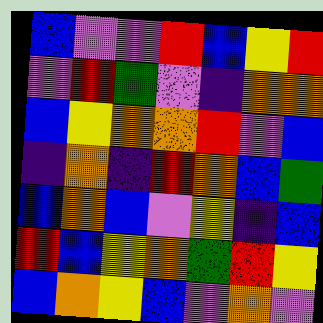[["blue", "violet", "violet", "red", "blue", "yellow", "red"], ["violet", "red", "green", "violet", "indigo", "orange", "orange"], ["blue", "yellow", "orange", "orange", "red", "violet", "blue"], ["indigo", "orange", "indigo", "red", "orange", "blue", "green"], ["blue", "orange", "blue", "violet", "yellow", "indigo", "blue"], ["red", "blue", "yellow", "orange", "green", "red", "yellow"], ["blue", "orange", "yellow", "blue", "violet", "orange", "violet"]]